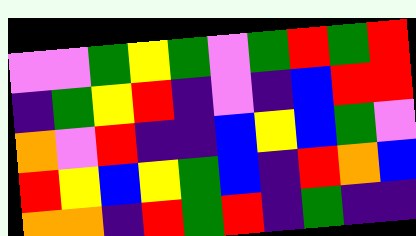[["violet", "violet", "green", "yellow", "green", "violet", "green", "red", "green", "red"], ["indigo", "green", "yellow", "red", "indigo", "violet", "indigo", "blue", "red", "red"], ["orange", "violet", "red", "indigo", "indigo", "blue", "yellow", "blue", "green", "violet"], ["red", "yellow", "blue", "yellow", "green", "blue", "indigo", "red", "orange", "blue"], ["orange", "orange", "indigo", "red", "green", "red", "indigo", "green", "indigo", "indigo"]]